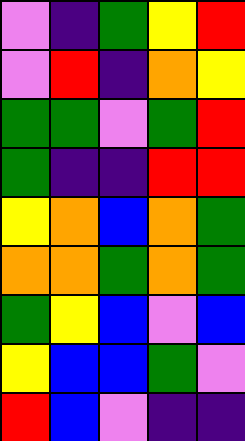[["violet", "indigo", "green", "yellow", "red"], ["violet", "red", "indigo", "orange", "yellow"], ["green", "green", "violet", "green", "red"], ["green", "indigo", "indigo", "red", "red"], ["yellow", "orange", "blue", "orange", "green"], ["orange", "orange", "green", "orange", "green"], ["green", "yellow", "blue", "violet", "blue"], ["yellow", "blue", "blue", "green", "violet"], ["red", "blue", "violet", "indigo", "indigo"]]